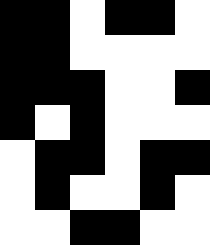[["black", "black", "white", "black", "black", "white"], ["black", "black", "white", "white", "white", "white"], ["black", "black", "black", "white", "white", "black"], ["black", "white", "black", "white", "white", "white"], ["white", "black", "black", "white", "black", "black"], ["white", "black", "white", "white", "black", "white"], ["white", "white", "black", "black", "white", "white"]]